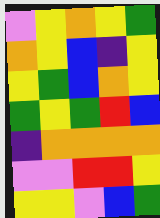[["violet", "yellow", "orange", "yellow", "green"], ["orange", "yellow", "blue", "indigo", "yellow"], ["yellow", "green", "blue", "orange", "yellow"], ["green", "yellow", "green", "red", "blue"], ["indigo", "orange", "orange", "orange", "orange"], ["violet", "violet", "red", "red", "yellow"], ["yellow", "yellow", "violet", "blue", "green"]]